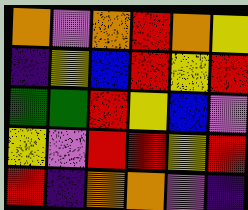[["orange", "violet", "orange", "red", "orange", "yellow"], ["indigo", "yellow", "blue", "red", "yellow", "red"], ["green", "green", "red", "yellow", "blue", "violet"], ["yellow", "violet", "red", "red", "yellow", "red"], ["red", "indigo", "orange", "orange", "violet", "indigo"]]